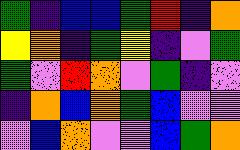[["green", "indigo", "blue", "blue", "green", "red", "indigo", "orange"], ["yellow", "orange", "indigo", "green", "yellow", "indigo", "violet", "green"], ["green", "violet", "red", "orange", "violet", "green", "indigo", "violet"], ["indigo", "orange", "blue", "orange", "green", "blue", "violet", "violet"], ["violet", "blue", "orange", "violet", "violet", "blue", "green", "orange"]]